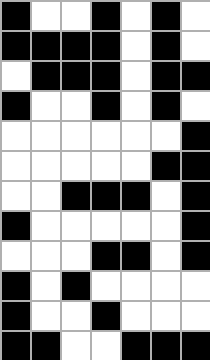[["black", "white", "white", "black", "white", "black", "white"], ["black", "black", "black", "black", "white", "black", "white"], ["white", "black", "black", "black", "white", "black", "black"], ["black", "white", "white", "black", "white", "black", "white"], ["white", "white", "white", "white", "white", "white", "black"], ["white", "white", "white", "white", "white", "black", "black"], ["white", "white", "black", "black", "black", "white", "black"], ["black", "white", "white", "white", "white", "white", "black"], ["white", "white", "white", "black", "black", "white", "black"], ["black", "white", "black", "white", "white", "white", "white"], ["black", "white", "white", "black", "white", "white", "white"], ["black", "black", "white", "white", "black", "black", "black"]]